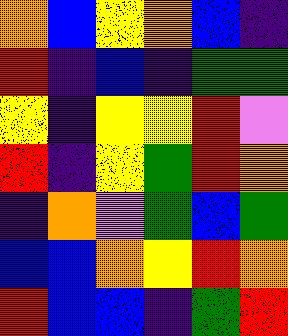[["orange", "blue", "yellow", "orange", "blue", "indigo"], ["red", "indigo", "blue", "indigo", "green", "green"], ["yellow", "indigo", "yellow", "yellow", "red", "violet"], ["red", "indigo", "yellow", "green", "red", "orange"], ["indigo", "orange", "violet", "green", "blue", "green"], ["blue", "blue", "orange", "yellow", "red", "orange"], ["red", "blue", "blue", "indigo", "green", "red"]]